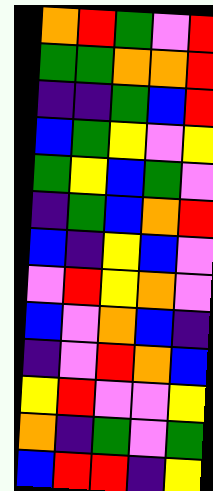[["orange", "red", "green", "violet", "red"], ["green", "green", "orange", "orange", "red"], ["indigo", "indigo", "green", "blue", "red"], ["blue", "green", "yellow", "violet", "yellow"], ["green", "yellow", "blue", "green", "violet"], ["indigo", "green", "blue", "orange", "red"], ["blue", "indigo", "yellow", "blue", "violet"], ["violet", "red", "yellow", "orange", "violet"], ["blue", "violet", "orange", "blue", "indigo"], ["indigo", "violet", "red", "orange", "blue"], ["yellow", "red", "violet", "violet", "yellow"], ["orange", "indigo", "green", "violet", "green"], ["blue", "red", "red", "indigo", "yellow"]]